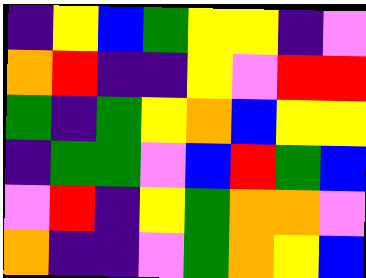[["indigo", "yellow", "blue", "green", "yellow", "yellow", "indigo", "violet"], ["orange", "red", "indigo", "indigo", "yellow", "violet", "red", "red"], ["green", "indigo", "green", "yellow", "orange", "blue", "yellow", "yellow"], ["indigo", "green", "green", "violet", "blue", "red", "green", "blue"], ["violet", "red", "indigo", "yellow", "green", "orange", "orange", "violet"], ["orange", "indigo", "indigo", "violet", "green", "orange", "yellow", "blue"]]